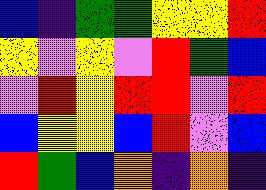[["blue", "indigo", "green", "green", "yellow", "yellow", "red"], ["yellow", "violet", "yellow", "violet", "red", "green", "blue"], ["violet", "red", "yellow", "red", "red", "violet", "red"], ["blue", "yellow", "yellow", "blue", "red", "violet", "blue"], ["red", "green", "blue", "orange", "indigo", "orange", "indigo"]]